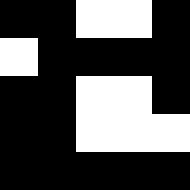[["black", "black", "white", "white", "black"], ["white", "black", "black", "black", "black"], ["black", "black", "white", "white", "black"], ["black", "black", "white", "white", "white"], ["black", "black", "black", "black", "black"]]